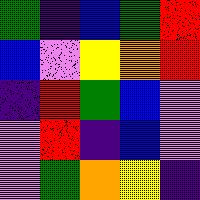[["green", "indigo", "blue", "green", "red"], ["blue", "violet", "yellow", "orange", "red"], ["indigo", "red", "green", "blue", "violet"], ["violet", "red", "indigo", "blue", "violet"], ["violet", "green", "orange", "yellow", "indigo"]]